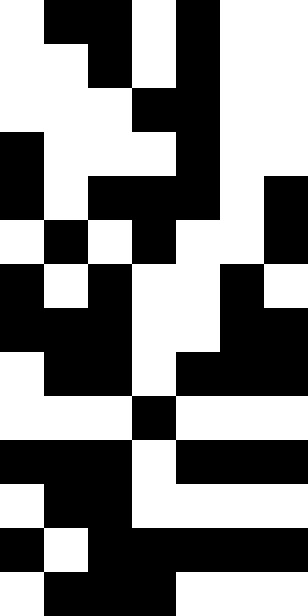[["white", "black", "black", "white", "black", "white", "white"], ["white", "white", "black", "white", "black", "white", "white"], ["white", "white", "white", "black", "black", "white", "white"], ["black", "white", "white", "white", "black", "white", "white"], ["black", "white", "black", "black", "black", "white", "black"], ["white", "black", "white", "black", "white", "white", "black"], ["black", "white", "black", "white", "white", "black", "white"], ["black", "black", "black", "white", "white", "black", "black"], ["white", "black", "black", "white", "black", "black", "black"], ["white", "white", "white", "black", "white", "white", "white"], ["black", "black", "black", "white", "black", "black", "black"], ["white", "black", "black", "white", "white", "white", "white"], ["black", "white", "black", "black", "black", "black", "black"], ["white", "black", "black", "black", "white", "white", "white"]]